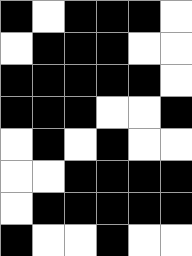[["black", "white", "black", "black", "black", "white"], ["white", "black", "black", "black", "white", "white"], ["black", "black", "black", "black", "black", "white"], ["black", "black", "black", "white", "white", "black"], ["white", "black", "white", "black", "white", "white"], ["white", "white", "black", "black", "black", "black"], ["white", "black", "black", "black", "black", "black"], ["black", "white", "white", "black", "white", "white"]]